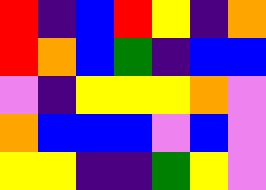[["red", "indigo", "blue", "red", "yellow", "indigo", "orange"], ["red", "orange", "blue", "green", "indigo", "blue", "blue"], ["violet", "indigo", "yellow", "yellow", "yellow", "orange", "violet"], ["orange", "blue", "blue", "blue", "violet", "blue", "violet"], ["yellow", "yellow", "indigo", "indigo", "green", "yellow", "violet"]]